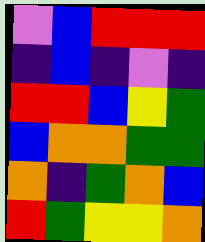[["violet", "blue", "red", "red", "red"], ["indigo", "blue", "indigo", "violet", "indigo"], ["red", "red", "blue", "yellow", "green"], ["blue", "orange", "orange", "green", "green"], ["orange", "indigo", "green", "orange", "blue"], ["red", "green", "yellow", "yellow", "orange"]]